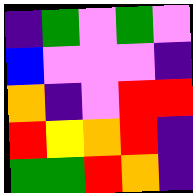[["indigo", "green", "violet", "green", "violet"], ["blue", "violet", "violet", "violet", "indigo"], ["orange", "indigo", "violet", "red", "red"], ["red", "yellow", "orange", "red", "indigo"], ["green", "green", "red", "orange", "indigo"]]